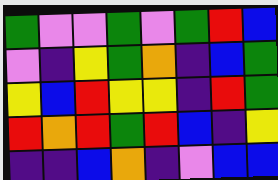[["green", "violet", "violet", "green", "violet", "green", "red", "blue"], ["violet", "indigo", "yellow", "green", "orange", "indigo", "blue", "green"], ["yellow", "blue", "red", "yellow", "yellow", "indigo", "red", "green"], ["red", "orange", "red", "green", "red", "blue", "indigo", "yellow"], ["indigo", "indigo", "blue", "orange", "indigo", "violet", "blue", "blue"]]